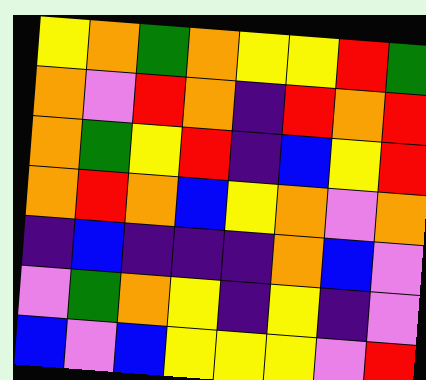[["yellow", "orange", "green", "orange", "yellow", "yellow", "red", "green"], ["orange", "violet", "red", "orange", "indigo", "red", "orange", "red"], ["orange", "green", "yellow", "red", "indigo", "blue", "yellow", "red"], ["orange", "red", "orange", "blue", "yellow", "orange", "violet", "orange"], ["indigo", "blue", "indigo", "indigo", "indigo", "orange", "blue", "violet"], ["violet", "green", "orange", "yellow", "indigo", "yellow", "indigo", "violet"], ["blue", "violet", "blue", "yellow", "yellow", "yellow", "violet", "red"]]